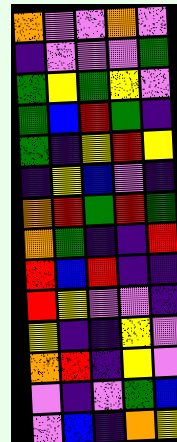[["orange", "violet", "violet", "orange", "violet"], ["indigo", "violet", "violet", "violet", "green"], ["green", "yellow", "green", "yellow", "violet"], ["green", "blue", "red", "green", "indigo"], ["green", "indigo", "yellow", "red", "yellow"], ["indigo", "yellow", "blue", "violet", "indigo"], ["orange", "red", "green", "red", "green"], ["orange", "green", "indigo", "indigo", "red"], ["red", "blue", "red", "indigo", "indigo"], ["red", "yellow", "violet", "violet", "indigo"], ["yellow", "indigo", "indigo", "yellow", "violet"], ["orange", "red", "indigo", "yellow", "violet"], ["violet", "indigo", "violet", "green", "blue"], ["violet", "blue", "indigo", "orange", "yellow"]]